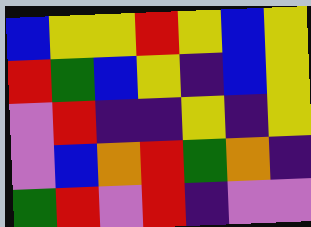[["blue", "yellow", "yellow", "red", "yellow", "blue", "yellow"], ["red", "green", "blue", "yellow", "indigo", "blue", "yellow"], ["violet", "red", "indigo", "indigo", "yellow", "indigo", "yellow"], ["violet", "blue", "orange", "red", "green", "orange", "indigo"], ["green", "red", "violet", "red", "indigo", "violet", "violet"]]